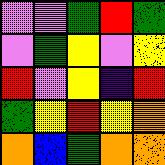[["violet", "violet", "green", "red", "green"], ["violet", "green", "yellow", "violet", "yellow"], ["red", "violet", "yellow", "indigo", "red"], ["green", "yellow", "red", "yellow", "orange"], ["orange", "blue", "green", "orange", "orange"]]